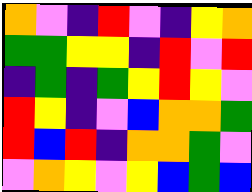[["orange", "violet", "indigo", "red", "violet", "indigo", "yellow", "orange"], ["green", "green", "yellow", "yellow", "indigo", "red", "violet", "red"], ["indigo", "green", "indigo", "green", "yellow", "red", "yellow", "violet"], ["red", "yellow", "indigo", "violet", "blue", "orange", "orange", "green"], ["red", "blue", "red", "indigo", "orange", "orange", "green", "violet"], ["violet", "orange", "yellow", "violet", "yellow", "blue", "green", "blue"]]